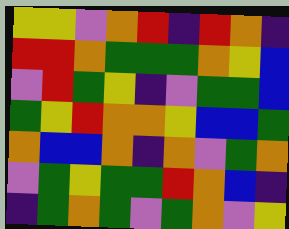[["yellow", "yellow", "violet", "orange", "red", "indigo", "red", "orange", "indigo"], ["red", "red", "orange", "green", "green", "green", "orange", "yellow", "blue"], ["violet", "red", "green", "yellow", "indigo", "violet", "green", "green", "blue"], ["green", "yellow", "red", "orange", "orange", "yellow", "blue", "blue", "green"], ["orange", "blue", "blue", "orange", "indigo", "orange", "violet", "green", "orange"], ["violet", "green", "yellow", "green", "green", "red", "orange", "blue", "indigo"], ["indigo", "green", "orange", "green", "violet", "green", "orange", "violet", "yellow"]]